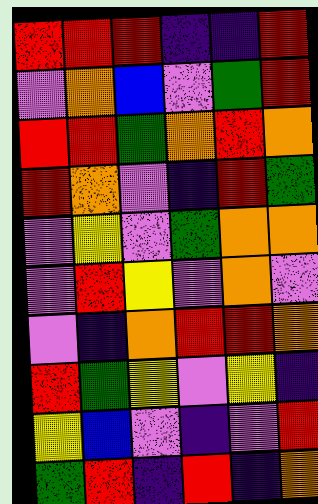[["red", "red", "red", "indigo", "indigo", "red"], ["violet", "orange", "blue", "violet", "green", "red"], ["red", "red", "green", "orange", "red", "orange"], ["red", "orange", "violet", "indigo", "red", "green"], ["violet", "yellow", "violet", "green", "orange", "orange"], ["violet", "red", "yellow", "violet", "orange", "violet"], ["violet", "indigo", "orange", "red", "red", "orange"], ["red", "green", "yellow", "violet", "yellow", "indigo"], ["yellow", "blue", "violet", "indigo", "violet", "red"], ["green", "red", "indigo", "red", "indigo", "orange"]]